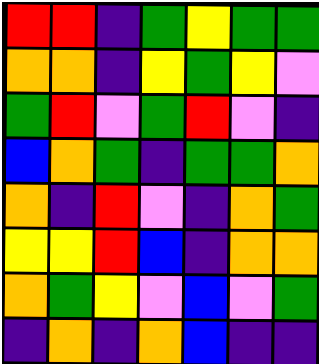[["red", "red", "indigo", "green", "yellow", "green", "green"], ["orange", "orange", "indigo", "yellow", "green", "yellow", "violet"], ["green", "red", "violet", "green", "red", "violet", "indigo"], ["blue", "orange", "green", "indigo", "green", "green", "orange"], ["orange", "indigo", "red", "violet", "indigo", "orange", "green"], ["yellow", "yellow", "red", "blue", "indigo", "orange", "orange"], ["orange", "green", "yellow", "violet", "blue", "violet", "green"], ["indigo", "orange", "indigo", "orange", "blue", "indigo", "indigo"]]